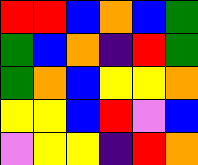[["red", "red", "blue", "orange", "blue", "green"], ["green", "blue", "orange", "indigo", "red", "green"], ["green", "orange", "blue", "yellow", "yellow", "orange"], ["yellow", "yellow", "blue", "red", "violet", "blue"], ["violet", "yellow", "yellow", "indigo", "red", "orange"]]